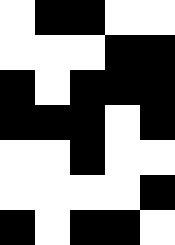[["white", "black", "black", "white", "white"], ["white", "white", "white", "black", "black"], ["black", "white", "black", "black", "black"], ["black", "black", "black", "white", "black"], ["white", "white", "black", "white", "white"], ["white", "white", "white", "white", "black"], ["black", "white", "black", "black", "white"]]